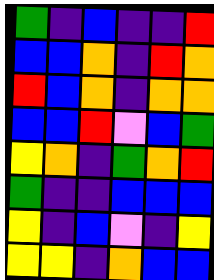[["green", "indigo", "blue", "indigo", "indigo", "red"], ["blue", "blue", "orange", "indigo", "red", "orange"], ["red", "blue", "orange", "indigo", "orange", "orange"], ["blue", "blue", "red", "violet", "blue", "green"], ["yellow", "orange", "indigo", "green", "orange", "red"], ["green", "indigo", "indigo", "blue", "blue", "blue"], ["yellow", "indigo", "blue", "violet", "indigo", "yellow"], ["yellow", "yellow", "indigo", "orange", "blue", "blue"]]